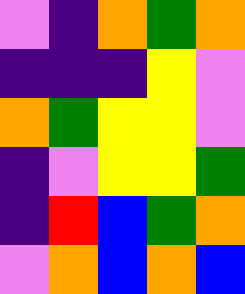[["violet", "indigo", "orange", "green", "orange"], ["indigo", "indigo", "indigo", "yellow", "violet"], ["orange", "green", "yellow", "yellow", "violet"], ["indigo", "violet", "yellow", "yellow", "green"], ["indigo", "red", "blue", "green", "orange"], ["violet", "orange", "blue", "orange", "blue"]]